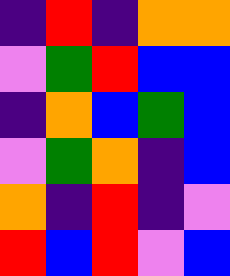[["indigo", "red", "indigo", "orange", "orange"], ["violet", "green", "red", "blue", "blue"], ["indigo", "orange", "blue", "green", "blue"], ["violet", "green", "orange", "indigo", "blue"], ["orange", "indigo", "red", "indigo", "violet"], ["red", "blue", "red", "violet", "blue"]]